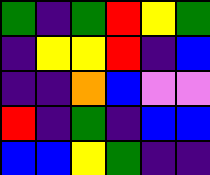[["green", "indigo", "green", "red", "yellow", "green"], ["indigo", "yellow", "yellow", "red", "indigo", "blue"], ["indigo", "indigo", "orange", "blue", "violet", "violet"], ["red", "indigo", "green", "indigo", "blue", "blue"], ["blue", "blue", "yellow", "green", "indigo", "indigo"]]